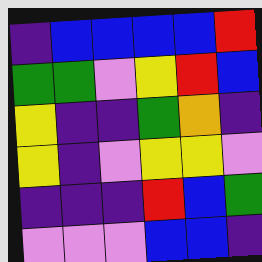[["indigo", "blue", "blue", "blue", "blue", "red"], ["green", "green", "violet", "yellow", "red", "blue"], ["yellow", "indigo", "indigo", "green", "orange", "indigo"], ["yellow", "indigo", "violet", "yellow", "yellow", "violet"], ["indigo", "indigo", "indigo", "red", "blue", "green"], ["violet", "violet", "violet", "blue", "blue", "indigo"]]